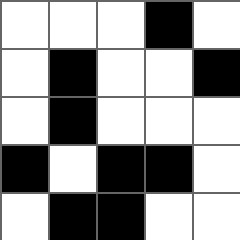[["white", "white", "white", "black", "white"], ["white", "black", "white", "white", "black"], ["white", "black", "white", "white", "white"], ["black", "white", "black", "black", "white"], ["white", "black", "black", "white", "white"]]